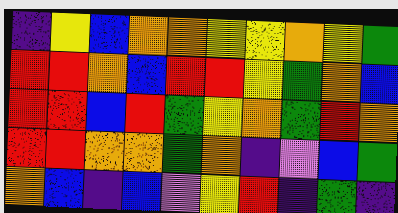[["indigo", "yellow", "blue", "orange", "orange", "yellow", "yellow", "orange", "yellow", "green"], ["red", "red", "orange", "blue", "red", "red", "yellow", "green", "orange", "blue"], ["red", "red", "blue", "red", "green", "yellow", "orange", "green", "red", "orange"], ["red", "red", "orange", "orange", "green", "orange", "indigo", "violet", "blue", "green"], ["orange", "blue", "indigo", "blue", "violet", "yellow", "red", "indigo", "green", "indigo"]]